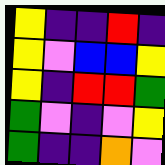[["yellow", "indigo", "indigo", "red", "indigo"], ["yellow", "violet", "blue", "blue", "yellow"], ["yellow", "indigo", "red", "red", "green"], ["green", "violet", "indigo", "violet", "yellow"], ["green", "indigo", "indigo", "orange", "violet"]]